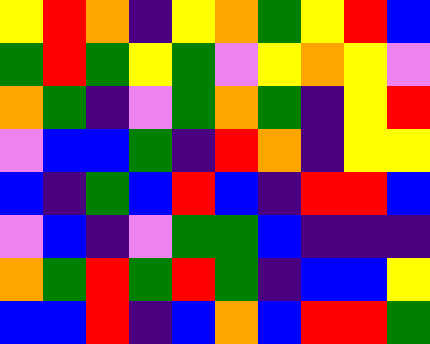[["yellow", "red", "orange", "indigo", "yellow", "orange", "green", "yellow", "red", "blue"], ["green", "red", "green", "yellow", "green", "violet", "yellow", "orange", "yellow", "violet"], ["orange", "green", "indigo", "violet", "green", "orange", "green", "indigo", "yellow", "red"], ["violet", "blue", "blue", "green", "indigo", "red", "orange", "indigo", "yellow", "yellow"], ["blue", "indigo", "green", "blue", "red", "blue", "indigo", "red", "red", "blue"], ["violet", "blue", "indigo", "violet", "green", "green", "blue", "indigo", "indigo", "indigo"], ["orange", "green", "red", "green", "red", "green", "indigo", "blue", "blue", "yellow"], ["blue", "blue", "red", "indigo", "blue", "orange", "blue", "red", "red", "green"]]